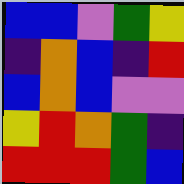[["blue", "blue", "violet", "green", "yellow"], ["indigo", "orange", "blue", "indigo", "red"], ["blue", "orange", "blue", "violet", "violet"], ["yellow", "red", "orange", "green", "indigo"], ["red", "red", "red", "green", "blue"]]